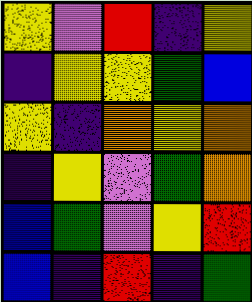[["yellow", "violet", "red", "indigo", "yellow"], ["indigo", "yellow", "yellow", "green", "blue"], ["yellow", "indigo", "orange", "yellow", "orange"], ["indigo", "yellow", "violet", "green", "orange"], ["blue", "green", "violet", "yellow", "red"], ["blue", "indigo", "red", "indigo", "green"]]